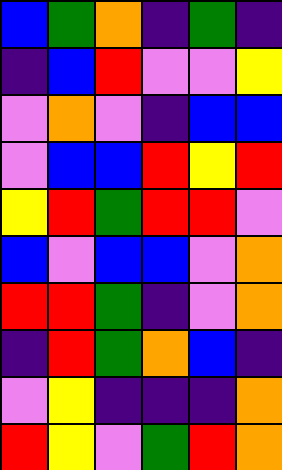[["blue", "green", "orange", "indigo", "green", "indigo"], ["indigo", "blue", "red", "violet", "violet", "yellow"], ["violet", "orange", "violet", "indigo", "blue", "blue"], ["violet", "blue", "blue", "red", "yellow", "red"], ["yellow", "red", "green", "red", "red", "violet"], ["blue", "violet", "blue", "blue", "violet", "orange"], ["red", "red", "green", "indigo", "violet", "orange"], ["indigo", "red", "green", "orange", "blue", "indigo"], ["violet", "yellow", "indigo", "indigo", "indigo", "orange"], ["red", "yellow", "violet", "green", "red", "orange"]]